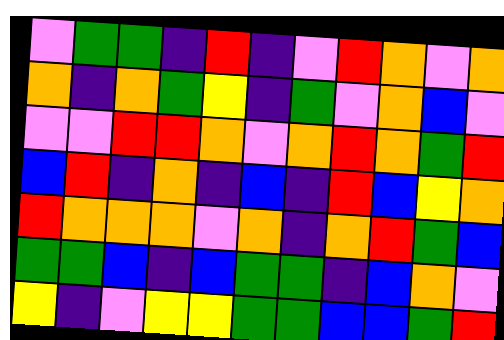[["violet", "green", "green", "indigo", "red", "indigo", "violet", "red", "orange", "violet", "orange"], ["orange", "indigo", "orange", "green", "yellow", "indigo", "green", "violet", "orange", "blue", "violet"], ["violet", "violet", "red", "red", "orange", "violet", "orange", "red", "orange", "green", "red"], ["blue", "red", "indigo", "orange", "indigo", "blue", "indigo", "red", "blue", "yellow", "orange"], ["red", "orange", "orange", "orange", "violet", "orange", "indigo", "orange", "red", "green", "blue"], ["green", "green", "blue", "indigo", "blue", "green", "green", "indigo", "blue", "orange", "violet"], ["yellow", "indigo", "violet", "yellow", "yellow", "green", "green", "blue", "blue", "green", "red"]]